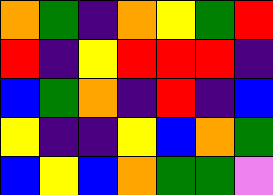[["orange", "green", "indigo", "orange", "yellow", "green", "red"], ["red", "indigo", "yellow", "red", "red", "red", "indigo"], ["blue", "green", "orange", "indigo", "red", "indigo", "blue"], ["yellow", "indigo", "indigo", "yellow", "blue", "orange", "green"], ["blue", "yellow", "blue", "orange", "green", "green", "violet"]]